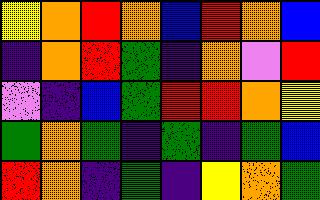[["yellow", "orange", "red", "orange", "blue", "red", "orange", "blue"], ["indigo", "orange", "red", "green", "indigo", "orange", "violet", "red"], ["violet", "indigo", "blue", "green", "red", "red", "orange", "yellow"], ["green", "orange", "green", "indigo", "green", "indigo", "green", "blue"], ["red", "orange", "indigo", "green", "indigo", "yellow", "orange", "green"]]